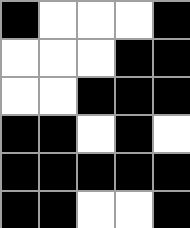[["black", "white", "white", "white", "black"], ["white", "white", "white", "black", "black"], ["white", "white", "black", "black", "black"], ["black", "black", "white", "black", "white"], ["black", "black", "black", "black", "black"], ["black", "black", "white", "white", "black"]]